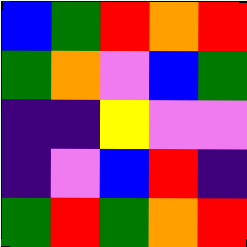[["blue", "green", "red", "orange", "red"], ["green", "orange", "violet", "blue", "green"], ["indigo", "indigo", "yellow", "violet", "violet"], ["indigo", "violet", "blue", "red", "indigo"], ["green", "red", "green", "orange", "red"]]